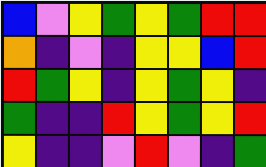[["blue", "violet", "yellow", "green", "yellow", "green", "red", "red"], ["orange", "indigo", "violet", "indigo", "yellow", "yellow", "blue", "red"], ["red", "green", "yellow", "indigo", "yellow", "green", "yellow", "indigo"], ["green", "indigo", "indigo", "red", "yellow", "green", "yellow", "red"], ["yellow", "indigo", "indigo", "violet", "red", "violet", "indigo", "green"]]